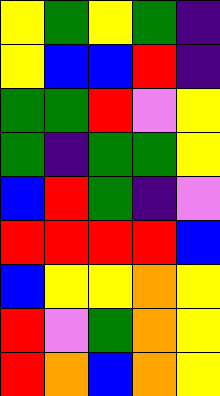[["yellow", "green", "yellow", "green", "indigo"], ["yellow", "blue", "blue", "red", "indigo"], ["green", "green", "red", "violet", "yellow"], ["green", "indigo", "green", "green", "yellow"], ["blue", "red", "green", "indigo", "violet"], ["red", "red", "red", "red", "blue"], ["blue", "yellow", "yellow", "orange", "yellow"], ["red", "violet", "green", "orange", "yellow"], ["red", "orange", "blue", "orange", "yellow"]]